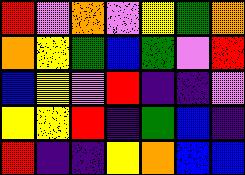[["red", "violet", "orange", "violet", "yellow", "green", "orange"], ["orange", "yellow", "green", "blue", "green", "violet", "red"], ["blue", "yellow", "violet", "red", "indigo", "indigo", "violet"], ["yellow", "yellow", "red", "indigo", "green", "blue", "indigo"], ["red", "indigo", "indigo", "yellow", "orange", "blue", "blue"]]